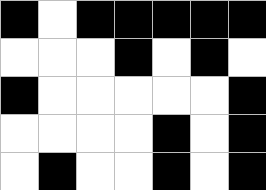[["black", "white", "black", "black", "black", "black", "black"], ["white", "white", "white", "black", "white", "black", "white"], ["black", "white", "white", "white", "white", "white", "black"], ["white", "white", "white", "white", "black", "white", "black"], ["white", "black", "white", "white", "black", "white", "black"]]